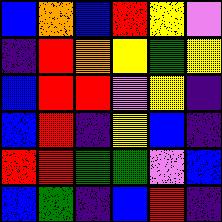[["blue", "orange", "blue", "red", "yellow", "violet"], ["indigo", "red", "orange", "yellow", "green", "yellow"], ["blue", "red", "red", "violet", "yellow", "indigo"], ["blue", "red", "indigo", "yellow", "blue", "indigo"], ["red", "red", "green", "green", "violet", "blue"], ["blue", "green", "indigo", "blue", "red", "indigo"]]